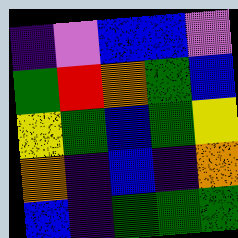[["indigo", "violet", "blue", "blue", "violet"], ["green", "red", "orange", "green", "blue"], ["yellow", "green", "blue", "green", "yellow"], ["orange", "indigo", "blue", "indigo", "orange"], ["blue", "indigo", "green", "green", "green"]]